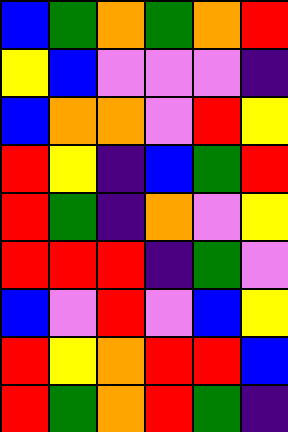[["blue", "green", "orange", "green", "orange", "red"], ["yellow", "blue", "violet", "violet", "violet", "indigo"], ["blue", "orange", "orange", "violet", "red", "yellow"], ["red", "yellow", "indigo", "blue", "green", "red"], ["red", "green", "indigo", "orange", "violet", "yellow"], ["red", "red", "red", "indigo", "green", "violet"], ["blue", "violet", "red", "violet", "blue", "yellow"], ["red", "yellow", "orange", "red", "red", "blue"], ["red", "green", "orange", "red", "green", "indigo"]]